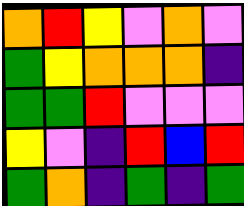[["orange", "red", "yellow", "violet", "orange", "violet"], ["green", "yellow", "orange", "orange", "orange", "indigo"], ["green", "green", "red", "violet", "violet", "violet"], ["yellow", "violet", "indigo", "red", "blue", "red"], ["green", "orange", "indigo", "green", "indigo", "green"]]